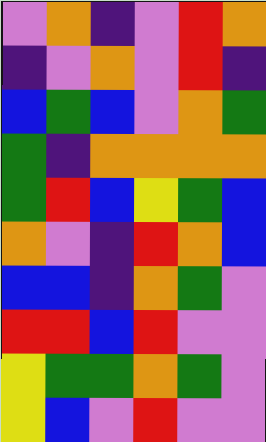[["violet", "orange", "indigo", "violet", "red", "orange"], ["indigo", "violet", "orange", "violet", "red", "indigo"], ["blue", "green", "blue", "violet", "orange", "green"], ["green", "indigo", "orange", "orange", "orange", "orange"], ["green", "red", "blue", "yellow", "green", "blue"], ["orange", "violet", "indigo", "red", "orange", "blue"], ["blue", "blue", "indigo", "orange", "green", "violet"], ["red", "red", "blue", "red", "violet", "violet"], ["yellow", "green", "green", "orange", "green", "violet"], ["yellow", "blue", "violet", "red", "violet", "violet"]]